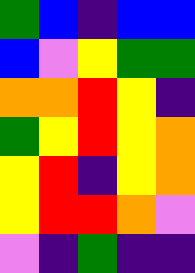[["green", "blue", "indigo", "blue", "blue"], ["blue", "violet", "yellow", "green", "green"], ["orange", "orange", "red", "yellow", "indigo"], ["green", "yellow", "red", "yellow", "orange"], ["yellow", "red", "indigo", "yellow", "orange"], ["yellow", "red", "red", "orange", "violet"], ["violet", "indigo", "green", "indigo", "indigo"]]